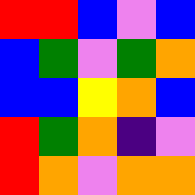[["red", "red", "blue", "violet", "blue"], ["blue", "green", "violet", "green", "orange"], ["blue", "blue", "yellow", "orange", "blue"], ["red", "green", "orange", "indigo", "violet"], ["red", "orange", "violet", "orange", "orange"]]